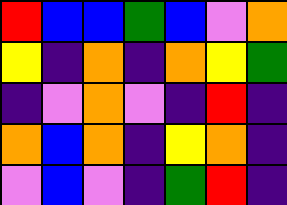[["red", "blue", "blue", "green", "blue", "violet", "orange"], ["yellow", "indigo", "orange", "indigo", "orange", "yellow", "green"], ["indigo", "violet", "orange", "violet", "indigo", "red", "indigo"], ["orange", "blue", "orange", "indigo", "yellow", "orange", "indigo"], ["violet", "blue", "violet", "indigo", "green", "red", "indigo"]]